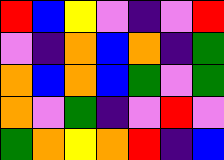[["red", "blue", "yellow", "violet", "indigo", "violet", "red"], ["violet", "indigo", "orange", "blue", "orange", "indigo", "green"], ["orange", "blue", "orange", "blue", "green", "violet", "green"], ["orange", "violet", "green", "indigo", "violet", "red", "violet"], ["green", "orange", "yellow", "orange", "red", "indigo", "blue"]]